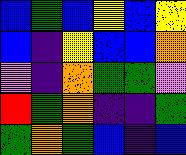[["blue", "green", "blue", "yellow", "blue", "yellow"], ["blue", "indigo", "yellow", "blue", "blue", "orange"], ["violet", "indigo", "orange", "green", "green", "violet"], ["red", "green", "orange", "indigo", "indigo", "green"], ["green", "orange", "green", "blue", "indigo", "blue"]]